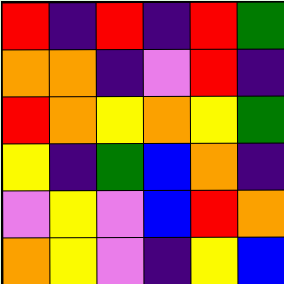[["red", "indigo", "red", "indigo", "red", "green"], ["orange", "orange", "indigo", "violet", "red", "indigo"], ["red", "orange", "yellow", "orange", "yellow", "green"], ["yellow", "indigo", "green", "blue", "orange", "indigo"], ["violet", "yellow", "violet", "blue", "red", "orange"], ["orange", "yellow", "violet", "indigo", "yellow", "blue"]]